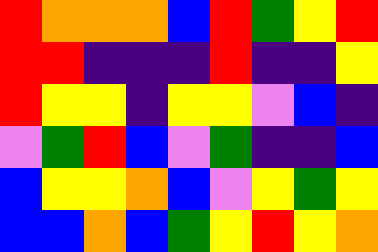[["red", "orange", "orange", "orange", "blue", "red", "green", "yellow", "red"], ["red", "red", "indigo", "indigo", "indigo", "red", "indigo", "indigo", "yellow"], ["red", "yellow", "yellow", "indigo", "yellow", "yellow", "violet", "blue", "indigo"], ["violet", "green", "red", "blue", "violet", "green", "indigo", "indigo", "blue"], ["blue", "yellow", "yellow", "orange", "blue", "violet", "yellow", "green", "yellow"], ["blue", "blue", "orange", "blue", "green", "yellow", "red", "yellow", "orange"]]